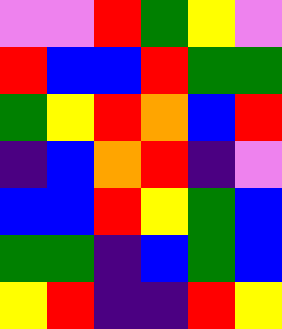[["violet", "violet", "red", "green", "yellow", "violet"], ["red", "blue", "blue", "red", "green", "green"], ["green", "yellow", "red", "orange", "blue", "red"], ["indigo", "blue", "orange", "red", "indigo", "violet"], ["blue", "blue", "red", "yellow", "green", "blue"], ["green", "green", "indigo", "blue", "green", "blue"], ["yellow", "red", "indigo", "indigo", "red", "yellow"]]